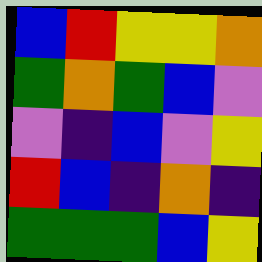[["blue", "red", "yellow", "yellow", "orange"], ["green", "orange", "green", "blue", "violet"], ["violet", "indigo", "blue", "violet", "yellow"], ["red", "blue", "indigo", "orange", "indigo"], ["green", "green", "green", "blue", "yellow"]]